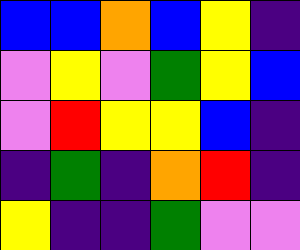[["blue", "blue", "orange", "blue", "yellow", "indigo"], ["violet", "yellow", "violet", "green", "yellow", "blue"], ["violet", "red", "yellow", "yellow", "blue", "indigo"], ["indigo", "green", "indigo", "orange", "red", "indigo"], ["yellow", "indigo", "indigo", "green", "violet", "violet"]]